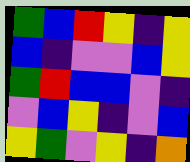[["green", "blue", "red", "yellow", "indigo", "yellow"], ["blue", "indigo", "violet", "violet", "blue", "yellow"], ["green", "red", "blue", "blue", "violet", "indigo"], ["violet", "blue", "yellow", "indigo", "violet", "blue"], ["yellow", "green", "violet", "yellow", "indigo", "orange"]]